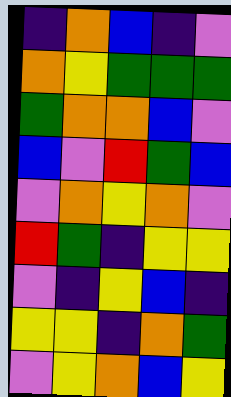[["indigo", "orange", "blue", "indigo", "violet"], ["orange", "yellow", "green", "green", "green"], ["green", "orange", "orange", "blue", "violet"], ["blue", "violet", "red", "green", "blue"], ["violet", "orange", "yellow", "orange", "violet"], ["red", "green", "indigo", "yellow", "yellow"], ["violet", "indigo", "yellow", "blue", "indigo"], ["yellow", "yellow", "indigo", "orange", "green"], ["violet", "yellow", "orange", "blue", "yellow"]]